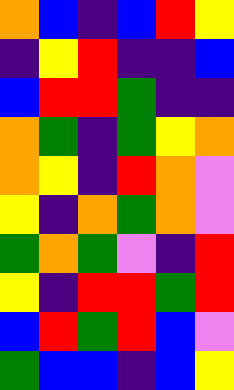[["orange", "blue", "indigo", "blue", "red", "yellow"], ["indigo", "yellow", "red", "indigo", "indigo", "blue"], ["blue", "red", "red", "green", "indigo", "indigo"], ["orange", "green", "indigo", "green", "yellow", "orange"], ["orange", "yellow", "indigo", "red", "orange", "violet"], ["yellow", "indigo", "orange", "green", "orange", "violet"], ["green", "orange", "green", "violet", "indigo", "red"], ["yellow", "indigo", "red", "red", "green", "red"], ["blue", "red", "green", "red", "blue", "violet"], ["green", "blue", "blue", "indigo", "blue", "yellow"]]